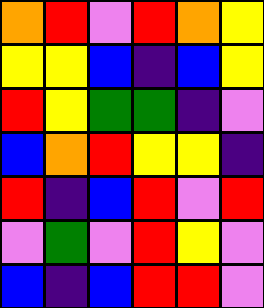[["orange", "red", "violet", "red", "orange", "yellow"], ["yellow", "yellow", "blue", "indigo", "blue", "yellow"], ["red", "yellow", "green", "green", "indigo", "violet"], ["blue", "orange", "red", "yellow", "yellow", "indigo"], ["red", "indigo", "blue", "red", "violet", "red"], ["violet", "green", "violet", "red", "yellow", "violet"], ["blue", "indigo", "blue", "red", "red", "violet"]]